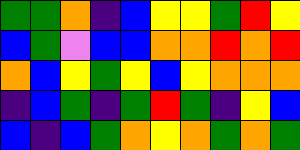[["green", "green", "orange", "indigo", "blue", "yellow", "yellow", "green", "red", "yellow"], ["blue", "green", "violet", "blue", "blue", "orange", "orange", "red", "orange", "red"], ["orange", "blue", "yellow", "green", "yellow", "blue", "yellow", "orange", "orange", "orange"], ["indigo", "blue", "green", "indigo", "green", "red", "green", "indigo", "yellow", "blue"], ["blue", "indigo", "blue", "green", "orange", "yellow", "orange", "green", "orange", "green"]]